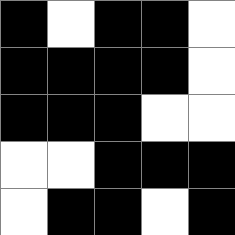[["black", "white", "black", "black", "white"], ["black", "black", "black", "black", "white"], ["black", "black", "black", "white", "white"], ["white", "white", "black", "black", "black"], ["white", "black", "black", "white", "black"]]